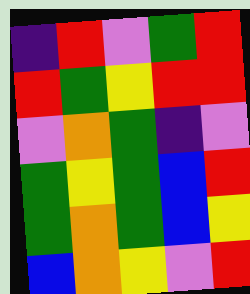[["indigo", "red", "violet", "green", "red"], ["red", "green", "yellow", "red", "red"], ["violet", "orange", "green", "indigo", "violet"], ["green", "yellow", "green", "blue", "red"], ["green", "orange", "green", "blue", "yellow"], ["blue", "orange", "yellow", "violet", "red"]]